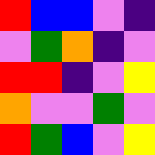[["red", "blue", "blue", "violet", "indigo"], ["violet", "green", "orange", "indigo", "violet"], ["red", "red", "indigo", "violet", "yellow"], ["orange", "violet", "violet", "green", "violet"], ["red", "green", "blue", "violet", "yellow"]]